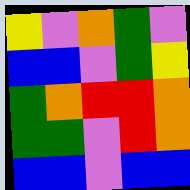[["yellow", "violet", "orange", "green", "violet"], ["blue", "blue", "violet", "green", "yellow"], ["green", "orange", "red", "red", "orange"], ["green", "green", "violet", "red", "orange"], ["blue", "blue", "violet", "blue", "blue"]]